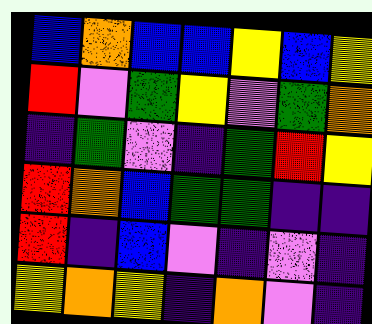[["blue", "orange", "blue", "blue", "yellow", "blue", "yellow"], ["red", "violet", "green", "yellow", "violet", "green", "orange"], ["indigo", "green", "violet", "indigo", "green", "red", "yellow"], ["red", "orange", "blue", "green", "green", "indigo", "indigo"], ["red", "indigo", "blue", "violet", "indigo", "violet", "indigo"], ["yellow", "orange", "yellow", "indigo", "orange", "violet", "indigo"]]